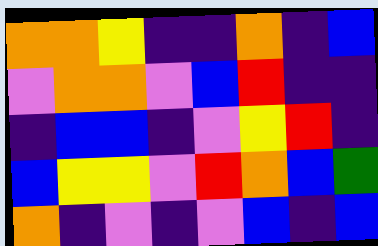[["orange", "orange", "yellow", "indigo", "indigo", "orange", "indigo", "blue"], ["violet", "orange", "orange", "violet", "blue", "red", "indigo", "indigo"], ["indigo", "blue", "blue", "indigo", "violet", "yellow", "red", "indigo"], ["blue", "yellow", "yellow", "violet", "red", "orange", "blue", "green"], ["orange", "indigo", "violet", "indigo", "violet", "blue", "indigo", "blue"]]